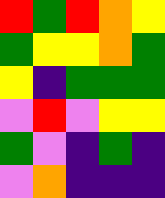[["red", "green", "red", "orange", "yellow"], ["green", "yellow", "yellow", "orange", "green"], ["yellow", "indigo", "green", "green", "green"], ["violet", "red", "violet", "yellow", "yellow"], ["green", "violet", "indigo", "green", "indigo"], ["violet", "orange", "indigo", "indigo", "indigo"]]